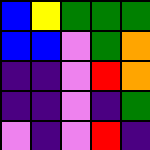[["blue", "yellow", "green", "green", "green"], ["blue", "blue", "violet", "green", "orange"], ["indigo", "indigo", "violet", "red", "orange"], ["indigo", "indigo", "violet", "indigo", "green"], ["violet", "indigo", "violet", "red", "indigo"]]